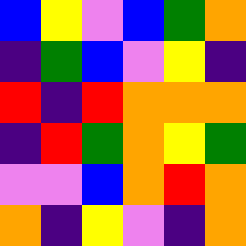[["blue", "yellow", "violet", "blue", "green", "orange"], ["indigo", "green", "blue", "violet", "yellow", "indigo"], ["red", "indigo", "red", "orange", "orange", "orange"], ["indigo", "red", "green", "orange", "yellow", "green"], ["violet", "violet", "blue", "orange", "red", "orange"], ["orange", "indigo", "yellow", "violet", "indigo", "orange"]]